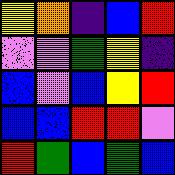[["yellow", "orange", "indigo", "blue", "red"], ["violet", "violet", "green", "yellow", "indigo"], ["blue", "violet", "blue", "yellow", "red"], ["blue", "blue", "red", "red", "violet"], ["red", "green", "blue", "green", "blue"]]